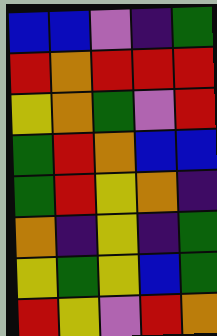[["blue", "blue", "violet", "indigo", "green"], ["red", "orange", "red", "red", "red"], ["yellow", "orange", "green", "violet", "red"], ["green", "red", "orange", "blue", "blue"], ["green", "red", "yellow", "orange", "indigo"], ["orange", "indigo", "yellow", "indigo", "green"], ["yellow", "green", "yellow", "blue", "green"], ["red", "yellow", "violet", "red", "orange"]]